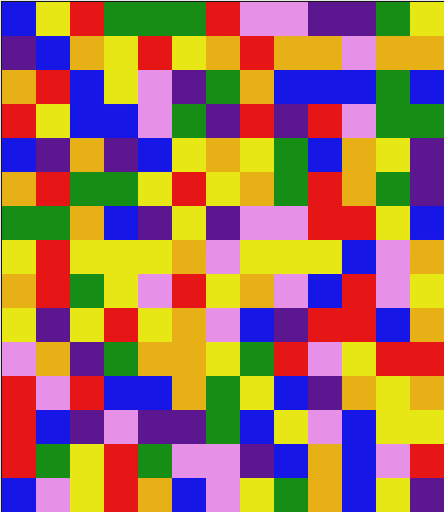[["blue", "yellow", "red", "green", "green", "green", "red", "violet", "violet", "indigo", "indigo", "green", "yellow"], ["indigo", "blue", "orange", "yellow", "red", "yellow", "orange", "red", "orange", "orange", "violet", "orange", "orange"], ["orange", "red", "blue", "yellow", "violet", "indigo", "green", "orange", "blue", "blue", "blue", "green", "blue"], ["red", "yellow", "blue", "blue", "violet", "green", "indigo", "red", "indigo", "red", "violet", "green", "green"], ["blue", "indigo", "orange", "indigo", "blue", "yellow", "orange", "yellow", "green", "blue", "orange", "yellow", "indigo"], ["orange", "red", "green", "green", "yellow", "red", "yellow", "orange", "green", "red", "orange", "green", "indigo"], ["green", "green", "orange", "blue", "indigo", "yellow", "indigo", "violet", "violet", "red", "red", "yellow", "blue"], ["yellow", "red", "yellow", "yellow", "yellow", "orange", "violet", "yellow", "yellow", "yellow", "blue", "violet", "orange"], ["orange", "red", "green", "yellow", "violet", "red", "yellow", "orange", "violet", "blue", "red", "violet", "yellow"], ["yellow", "indigo", "yellow", "red", "yellow", "orange", "violet", "blue", "indigo", "red", "red", "blue", "orange"], ["violet", "orange", "indigo", "green", "orange", "orange", "yellow", "green", "red", "violet", "yellow", "red", "red"], ["red", "violet", "red", "blue", "blue", "orange", "green", "yellow", "blue", "indigo", "orange", "yellow", "orange"], ["red", "blue", "indigo", "violet", "indigo", "indigo", "green", "blue", "yellow", "violet", "blue", "yellow", "yellow"], ["red", "green", "yellow", "red", "green", "violet", "violet", "indigo", "blue", "orange", "blue", "violet", "red"], ["blue", "violet", "yellow", "red", "orange", "blue", "violet", "yellow", "green", "orange", "blue", "yellow", "indigo"]]